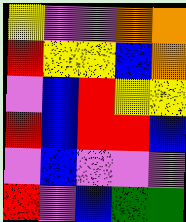[["yellow", "violet", "violet", "orange", "orange"], ["red", "yellow", "yellow", "blue", "orange"], ["violet", "blue", "red", "yellow", "yellow"], ["red", "blue", "red", "red", "blue"], ["violet", "blue", "violet", "violet", "violet"], ["red", "violet", "blue", "green", "green"]]